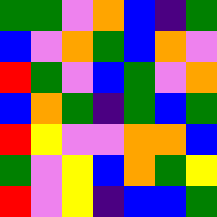[["green", "green", "violet", "orange", "blue", "indigo", "green"], ["blue", "violet", "orange", "green", "blue", "orange", "violet"], ["red", "green", "violet", "blue", "green", "violet", "orange"], ["blue", "orange", "green", "indigo", "green", "blue", "green"], ["red", "yellow", "violet", "violet", "orange", "orange", "blue"], ["green", "violet", "yellow", "blue", "orange", "green", "yellow"], ["red", "violet", "yellow", "indigo", "blue", "blue", "green"]]